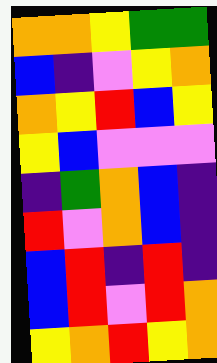[["orange", "orange", "yellow", "green", "green"], ["blue", "indigo", "violet", "yellow", "orange"], ["orange", "yellow", "red", "blue", "yellow"], ["yellow", "blue", "violet", "violet", "violet"], ["indigo", "green", "orange", "blue", "indigo"], ["red", "violet", "orange", "blue", "indigo"], ["blue", "red", "indigo", "red", "indigo"], ["blue", "red", "violet", "red", "orange"], ["yellow", "orange", "red", "yellow", "orange"]]